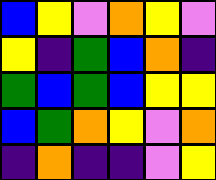[["blue", "yellow", "violet", "orange", "yellow", "violet"], ["yellow", "indigo", "green", "blue", "orange", "indigo"], ["green", "blue", "green", "blue", "yellow", "yellow"], ["blue", "green", "orange", "yellow", "violet", "orange"], ["indigo", "orange", "indigo", "indigo", "violet", "yellow"]]